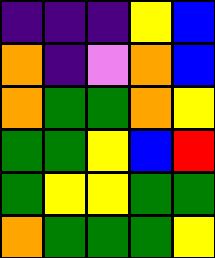[["indigo", "indigo", "indigo", "yellow", "blue"], ["orange", "indigo", "violet", "orange", "blue"], ["orange", "green", "green", "orange", "yellow"], ["green", "green", "yellow", "blue", "red"], ["green", "yellow", "yellow", "green", "green"], ["orange", "green", "green", "green", "yellow"]]